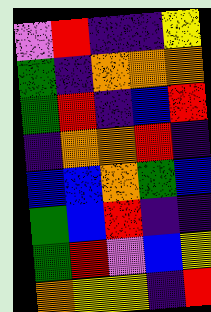[["violet", "red", "indigo", "indigo", "yellow"], ["green", "indigo", "orange", "orange", "orange"], ["green", "red", "indigo", "blue", "red"], ["indigo", "orange", "orange", "red", "indigo"], ["blue", "blue", "orange", "green", "blue"], ["green", "blue", "red", "indigo", "indigo"], ["green", "red", "violet", "blue", "yellow"], ["orange", "yellow", "yellow", "indigo", "red"]]